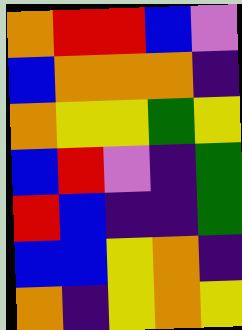[["orange", "red", "red", "blue", "violet"], ["blue", "orange", "orange", "orange", "indigo"], ["orange", "yellow", "yellow", "green", "yellow"], ["blue", "red", "violet", "indigo", "green"], ["red", "blue", "indigo", "indigo", "green"], ["blue", "blue", "yellow", "orange", "indigo"], ["orange", "indigo", "yellow", "orange", "yellow"]]